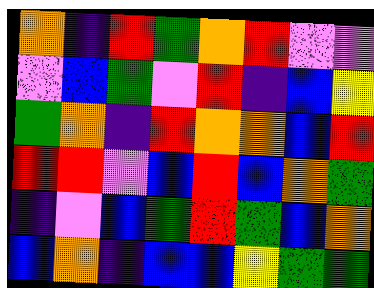[["orange", "indigo", "red", "green", "orange", "red", "violet", "violet"], ["violet", "blue", "green", "violet", "red", "indigo", "blue", "yellow"], ["green", "orange", "indigo", "red", "orange", "orange", "blue", "red"], ["red", "red", "violet", "blue", "red", "blue", "orange", "green"], ["indigo", "violet", "blue", "green", "red", "green", "blue", "orange"], ["blue", "orange", "indigo", "blue", "blue", "yellow", "green", "green"]]